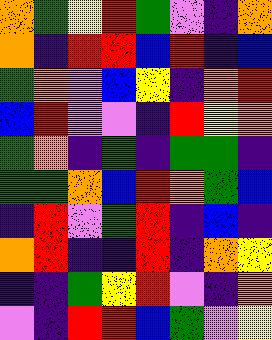[["orange", "green", "yellow", "red", "green", "violet", "indigo", "orange"], ["orange", "indigo", "red", "red", "blue", "red", "indigo", "blue"], ["green", "orange", "violet", "blue", "yellow", "indigo", "orange", "red"], ["blue", "red", "violet", "violet", "indigo", "red", "yellow", "orange"], ["green", "orange", "indigo", "green", "indigo", "green", "green", "indigo"], ["green", "green", "orange", "blue", "red", "orange", "green", "blue"], ["indigo", "red", "violet", "green", "red", "indigo", "blue", "indigo"], ["orange", "red", "indigo", "indigo", "red", "indigo", "orange", "yellow"], ["indigo", "indigo", "green", "yellow", "red", "violet", "indigo", "orange"], ["violet", "indigo", "red", "red", "blue", "green", "violet", "yellow"]]